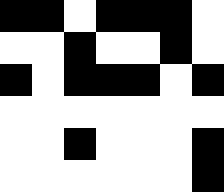[["black", "black", "white", "black", "black", "black", "white"], ["white", "white", "black", "white", "white", "black", "white"], ["black", "white", "black", "black", "black", "white", "black"], ["white", "white", "white", "white", "white", "white", "white"], ["white", "white", "black", "white", "white", "white", "black"], ["white", "white", "white", "white", "white", "white", "black"]]